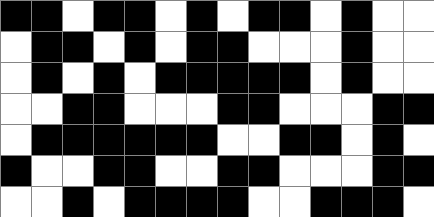[["black", "black", "white", "black", "black", "white", "black", "white", "black", "black", "white", "black", "white", "white"], ["white", "black", "black", "white", "black", "white", "black", "black", "white", "white", "white", "black", "white", "white"], ["white", "black", "white", "black", "white", "black", "black", "black", "black", "black", "white", "black", "white", "white"], ["white", "white", "black", "black", "white", "white", "white", "black", "black", "white", "white", "white", "black", "black"], ["white", "black", "black", "black", "black", "black", "black", "white", "white", "black", "black", "white", "black", "white"], ["black", "white", "white", "black", "black", "white", "white", "black", "black", "white", "white", "white", "black", "black"], ["white", "white", "black", "white", "black", "black", "black", "black", "white", "white", "black", "black", "black", "white"]]